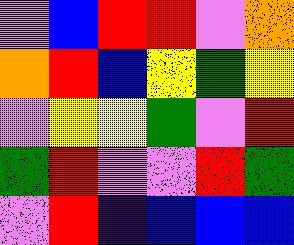[["violet", "blue", "red", "red", "violet", "orange"], ["orange", "red", "blue", "yellow", "green", "yellow"], ["violet", "yellow", "yellow", "green", "violet", "red"], ["green", "red", "violet", "violet", "red", "green"], ["violet", "red", "indigo", "blue", "blue", "blue"]]